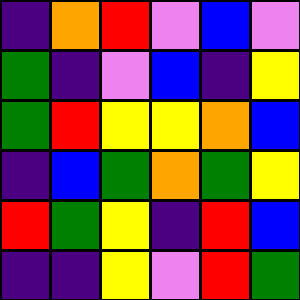[["indigo", "orange", "red", "violet", "blue", "violet"], ["green", "indigo", "violet", "blue", "indigo", "yellow"], ["green", "red", "yellow", "yellow", "orange", "blue"], ["indigo", "blue", "green", "orange", "green", "yellow"], ["red", "green", "yellow", "indigo", "red", "blue"], ["indigo", "indigo", "yellow", "violet", "red", "green"]]